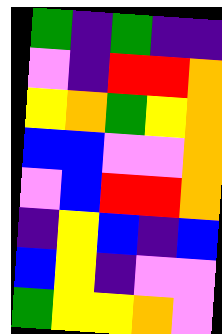[["green", "indigo", "green", "indigo", "indigo"], ["violet", "indigo", "red", "red", "orange"], ["yellow", "orange", "green", "yellow", "orange"], ["blue", "blue", "violet", "violet", "orange"], ["violet", "blue", "red", "red", "orange"], ["indigo", "yellow", "blue", "indigo", "blue"], ["blue", "yellow", "indigo", "violet", "violet"], ["green", "yellow", "yellow", "orange", "violet"]]